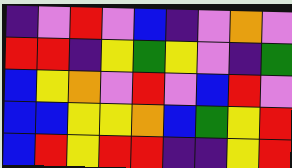[["indigo", "violet", "red", "violet", "blue", "indigo", "violet", "orange", "violet"], ["red", "red", "indigo", "yellow", "green", "yellow", "violet", "indigo", "green"], ["blue", "yellow", "orange", "violet", "red", "violet", "blue", "red", "violet"], ["blue", "blue", "yellow", "yellow", "orange", "blue", "green", "yellow", "red"], ["blue", "red", "yellow", "red", "red", "indigo", "indigo", "yellow", "red"]]